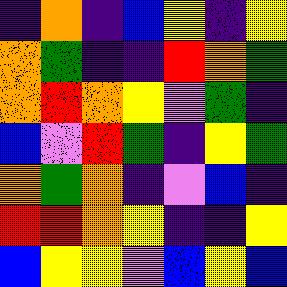[["indigo", "orange", "indigo", "blue", "yellow", "indigo", "yellow"], ["orange", "green", "indigo", "indigo", "red", "orange", "green"], ["orange", "red", "orange", "yellow", "violet", "green", "indigo"], ["blue", "violet", "red", "green", "indigo", "yellow", "green"], ["orange", "green", "orange", "indigo", "violet", "blue", "indigo"], ["red", "red", "orange", "yellow", "indigo", "indigo", "yellow"], ["blue", "yellow", "yellow", "violet", "blue", "yellow", "blue"]]